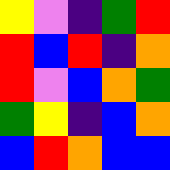[["yellow", "violet", "indigo", "green", "red"], ["red", "blue", "red", "indigo", "orange"], ["red", "violet", "blue", "orange", "green"], ["green", "yellow", "indigo", "blue", "orange"], ["blue", "red", "orange", "blue", "blue"]]